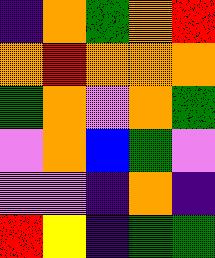[["indigo", "orange", "green", "orange", "red"], ["orange", "red", "orange", "orange", "orange"], ["green", "orange", "violet", "orange", "green"], ["violet", "orange", "blue", "green", "violet"], ["violet", "violet", "indigo", "orange", "indigo"], ["red", "yellow", "indigo", "green", "green"]]